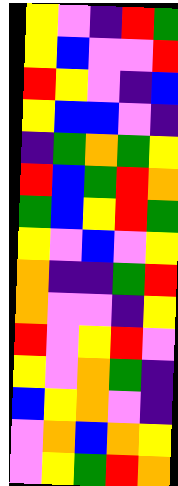[["yellow", "violet", "indigo", "red", "green"], ["yellow", "blue", "violet", "violet", "red"], ["red", "yellow", "violet", "indigo", "blue"], ["yellow", "blue", "blue", "violet", "indigo"], ["indigo", "green", "orange", "green", "yellow"], ["red", "blue", "green", "red", "orange"], ["green", "blue", "yellow", "red", "green"], ["yellow", "violet", "blue", "violet", "yellow"], ["orange", "indigo", "indigo", "green", "red"], ["orange", "violet", "violet", "indigo", "yellow"], ["red", "violet", "yellow", "red", "violet"], ["yellow", "violet", "orange", "green", "indigo"], ["blue", "yellow", "orange", "violet", "indigo"], ["violet", "orange", "blue", "orange", "yellow"], ["violet", "yellow", "green", "red", "orange"]]